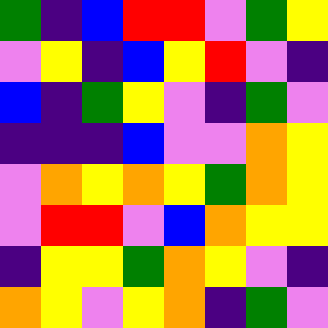[["green", "indigo", "blue", "red", "red", "violet", "green", "yellow"], ["violet", "yellow", "indigo", "blue", "yellow", "red", "violet", "indigo"], ["blue", "indigo", "green", "yellow", "violet", "indigo", "green", "violet"], ["indigo", "indigo", "indigo", "blue", "violet", "violet", "orange", "yellow"], ["violet", "orange", "yellow", "orange", "yellow", "green", "orange", "yellow"], ["violet", "red", "red", "violet", "blue", "orange", "yellow", "yellow"], ["indigo", "yellow", "yellow", "green", "orange", "yellow", "violet", "indigo"], ["orange", "yellow", "violet", "yellow", "orange", "indigo", "green", "violet"]]